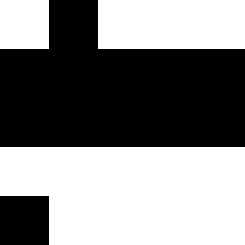[["white", "black", "white", "white", "white"], ["black", "black", "black", "black", "black"], ["black", "black", "black", "black", "black"], ["white", "white", "white", "white", "white"], ["black", "white", "white", "white", "white"]]